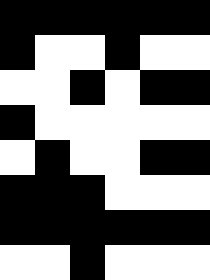[["black", "black", "black", "black", "black", "black"], ["black", "white", "white", "black", "white", "white"], ["white", "white", "black", "white", "black", "black"], ["black", "white", "white", "white", "white", "white"], ["white", "black", "white", "white", "black", "black"], ["black", "black", "black", "white", "white", "white"], ["black", "black", "black", "black", "black", "black"], ["white", "white", "black", "white", "white", "white"]]